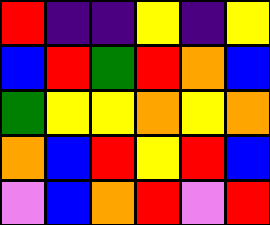[["red", "indigo", "indigo", "yellow", "indigo", "yellow"], ["blue", "red", "green", "red", "orange", "blue"], ["green", "yellow", "yellow", "orange", "yellow", "orange"], ["orange", "blue", "red", "yellow", "red", "blue"], ["violet", "blue", "orange", "red", "violet", "red"]]